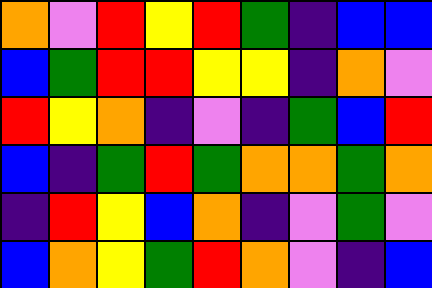[["orange", "violet", "red", "yellow", "red", "green", "indigo", "blue", "blue"], ["blue", "green", "red", "red", "yellow", "yellow", "indigo", "orange", "violet"], ["red", "yellow", "orange", "indigo", "violet", "indigo", "green", "blue", "red"], ["blue", "indigo", "green", "red", "green", "orange", "orange", "green", "orange"], ["indigo", "red", "yellow", "blue", "orange", "indigo", "violet", "green", "violet"], ["blue", "orange", "yellow", "green", "red", "orange", "violet", "indigo", "blue"]]